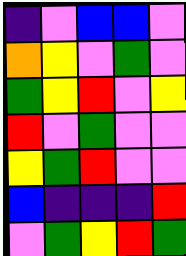[["indigo", "violet", "blue", "blue", "violet"], ["orange", "yellow", "violet", "green", "violet"], ["green", "yellow", "red", "violet", "yellow"], ["red", "violet", "green", "violet", "violet"], ["yellow", "green", "red", "violet", "violet"], ["blue", "indigo", "indigo", "indigo", "red"], ["violet", "green", "yellow", "red", "green"]]